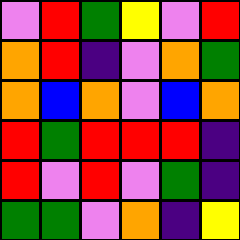[["violet", "red", "green", "yellow", "violet", "red"], ["orange", "red", "indigo", "violet", "orange", "green"], ["orange", "blue", "orange", "violet", "blue", "orange"], ["red", "green", "red", "red", "red", "indigo"], ["red", "violet", "red", "violet", "green", "indigo"], ["green", "green", "violet", "orange", "indigo", "yellow"]]